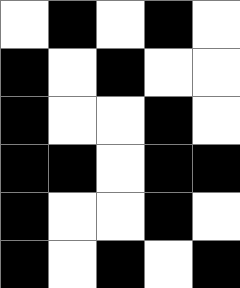[["white", "black", "white", "black", "white"], ["black", "white", "black", "white", "white"], ["black", "white", "white", "black", "white"], ["black", "black", "white", "black", "black"], ["black", "white", "white", "black", "white"], ["black", "white", "black", "white", "black"]]